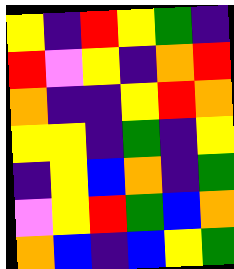[["yellow", "indigo", "red", "yellow", "green", "indigo"], ["red", "violet", "yellow", "indigo", "orange", "red"], ["orange", "indigo", "indigo", "yellow", "red", "orange"], ["yellow", "yellow", "indigo", "green", "indigo", "yellow"], ["indigo", "yellow", "blue", "orange", "indigo", "green"], ["violet", "yellow", "red", "green", "blue", "orange"], ["orange", "blue", "indigo", "blue", "yellow", "green"]]